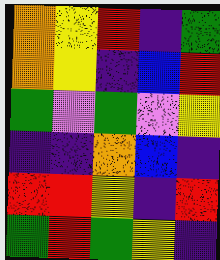[["orange", "yellow", "red", "indigo", "green"], ["orange", "yellow", "indigo", "blue", "red"], ["green", "violet", "green", "violet", "yellow"], ["indigo", "indigo", "orange", "blue", "indigo"], ["red", "red", "yellow", "indigo", "red"], ["green", "red", "green", "yellow", "indigo"]]